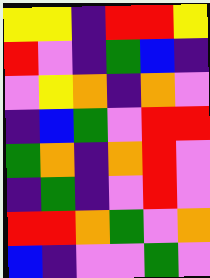[["yellow", "yellow", "indigo", "red", "red", "yellow"], ["red", "violet", "indigo", "green", "blue", "indigo"], ["violet", "yellow", "orange", "indigo", "orange", "violet"], ["indigo", "blue", "green", "violet", "red", "red"], ["green", "orange", "indigo", "orange", "red", "violet"], ["indigo", "green", "indigo", "violet", "red", "violet"], ["red", "red", "orange", "green", "violet", "orange"], ["blue", "indigo", "violet", "violet", "green", "violet"]]